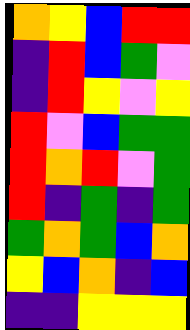[["orange", "yellow", "blue", "red", "red"], ["indigo", "red", "blue", "green", "violet"], ["indigo", "red", "yellow", "violet", "yellow"], ["red", "violet", "blue", "green", "green"], ["red", "orange", "red", "violet", "green"], ["red", "indigo", "green", "indigo", "green"], ["green", "orange", "green", "blue", "orange"], ["yellow", "blue", "orange", "indigo", "blue"], ["indigo", "indigo", "yellow", "yellow", "yellow"]]